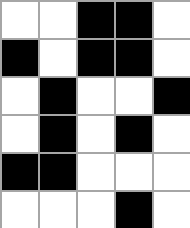[["white", "white", "black", "black", "white"], ["black", "white", "black", "black", "white"], ["white", "black", "white", "white", "black"], ["white", "black", "white", "black", "white"], ["black", "black", "white", "white", "white"], ["white", "white", "white", "black", "white"]]